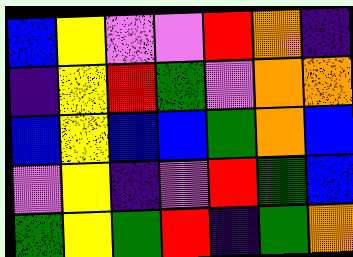[["blue", "yellow", "violet", "violet", "red", "orange", "indigo"], ["indigo", "yellow", "red", "green", "violet", "orange", "orange"], ["blue", "yellow", "blue", "blue", "green", "orange", "blue"], ["violet", "yellow", "indigo", "violet", "red", "green", "blue"], ["green", "yellow", "green", "red", "indigo", "green", "orange"]]